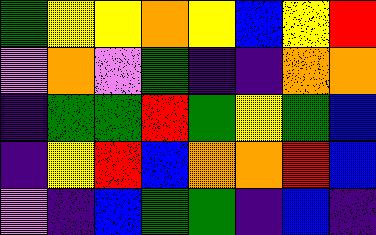[["green", "yellow", "yellow", "orange", "yellow", "blue", "yellow", "red"], ["violet", "orange", "violet", "green", "indigo", "indigo", "orange", "orange"], ["indigo", "green", "green", "red", "green", "yellow", "green", "blue"], ["indigo", "yellow", "red", "blue", "orange", "orange", "red", "blue"], ["violet", "indigo", "blue", "green", "green", "indigo", "blue", "indigo"]]